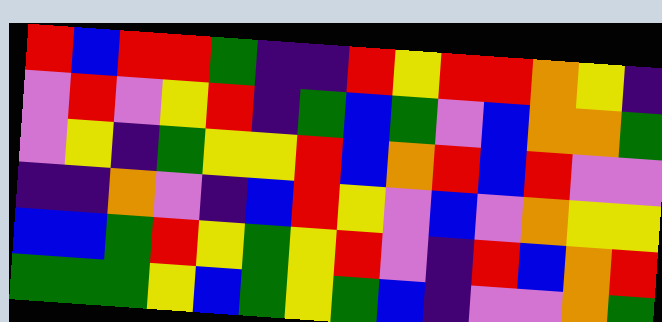[["red", "blue", "red", "red", "green", "indigo", "indigo", "red", "yellow", "red", "red", "orange", "yellow", "indigo"], ["violet", "red", "violet", "yellow", "red", "indigo", "green", "blue", "green", "violet", "blue", "orange", "orange", "green"], ["violet", "yellow", "indigo", "green", "yellow", "yellow", "red", "blue", "orange", "red", "blue", "red", "violet", "violet"], ["indigo", "indigo", "orange", "violet", "indigo", "blue", "red", "yellow", "violet", "blue", "violet", "orange", "yellow", "yellow"], ["blue", "blue", "green", "red", "yellow", "green", "yellow", "red", "violet", "indigo", "red", "blue", "orange", "red"], ["green", "green", "green", "yellow", "blue", "green", "yellow", "green", "blue", "indigo", "violet", "violet", "orange", "green"]]